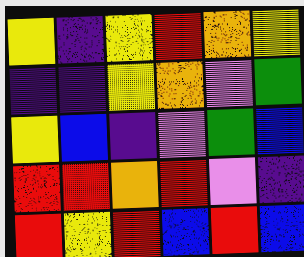[["yellow", "indigo", "yellow", "red", "orange", "yellow"], ["indigo", "indigo", "yellow", "orange", "violet", "green"], ["yellow", "blue", "indigo", "violet", "green", "blue"], ["red", "red", "orange", "red", "violet", "indigo"], ["red", "yellow", "red", "blue", "red", "blue"]]